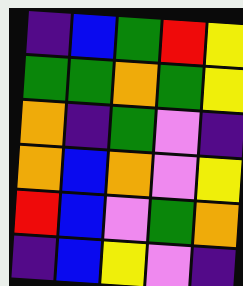[["indigo", "blue", "green", "red", "yellow"], ["green", "green", "orange", "green", "yellow"], ["orange", "indigo", "green", "violet", "indigo"], ["orange", "blue", "orange", "violet", "yellow"], ["red", "blue", "violet", "green", "orange"], ["indigo", "blue", "yellow", "violet", "indigo"]]